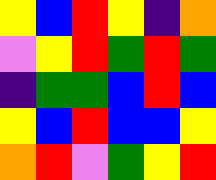[["yellow", "blue", "red", "yellow", "indigo", "orange"], ["violet", "yellow", "red", "green", "red", "green"], ["indigo", "green", "green", "blue", "red", "blue"], ["yellow", "blue", "red", "blue", "blue", "yellow"], ["orange", "red", "violet", "green", "yellow", "red"]]